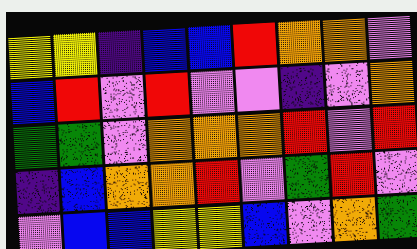[["yellow", "yellow", "indigo", "blue", "blue", "red", "orange", "orange", "violet"], ["blue", "red", "violet", "red", "violet", "violet", "indigo", "violet", "orange"], ["green", "green", "violet", "orange", "orange", "orange", "red", "violet", "red"], ["indigo", "blue", "orange", "orange", "red", "violet", "green", "red", "violet"], ["violet", "blue", "blue", "yellow", "yellow", "blue", "violet", "orange", "green"]]